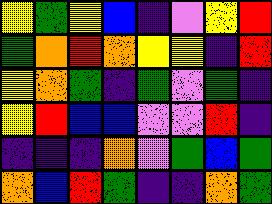[["yellow", "green", "yellow", "blue", "indigo", "violet", "yellow", "red"], ["green", "orange", "red", "orange", "yellow", "yellow", "indigo", "red"], ["yellow", "orange", "green", "indigo", "green", "violet", "green", "indigo"], ["yellow", "red", "blue", "blue", "violet", "violet", "red", "indigo"], ["indigo", "indigo", "indigo", "orange", "violet", "green", "blue", "green"], ["orange", "blue", "red", "green", "indigo", "indigo", "orange", "green"]]